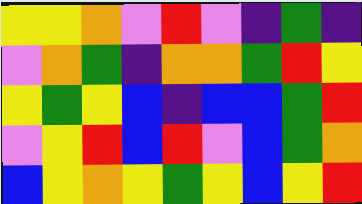[["yellow", "yellow", "orange", "violet", "red", "violet", "indigo", "green", "indigo"], ["violet", "orange", "green", "indigo", "orange", "orange", "green", "red", "yellow"], ["yellow", "green", "yellow", "blue", "indigo", "blue", "blue", "green", "red"], ["violet", "yellow", "red", "blue", "red", "violet", "blue", "green", "orange"], ["blue", "yellow", "orange", "yellow", "green", "yellow", "blue", "yellow", "red"]]